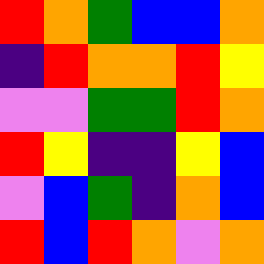[["red", "orange", "green", "blue", "blue", "orange"], ["indigo", "red", "orange", "orange", "red", "yellow"], ["violet", "violet", "green", "green", "red", "orange"], ["red", "yellow", "indigo", "indigo", "yellow", "blue"], ["violet", "blue", "green", "indigo", "orange", "blue"], ["red", "blue", "red", "orange", "violet", "orange"]]